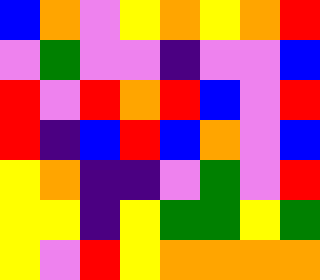[["blue", "orange", "violet", "yellow", "orange", "yellow", "orange", "red"], ["violet", "green", "violet", "violet", "indigo", "violet", "violet", "blue"], ["red", "violet", "red", "orange", "red", "blue", "violet", "red"], ["red", "indigo", "blue", "red", "blue", "orange", "violet", "blue"], ["yellow", "orange", "indigo", "indigo", "violet", "green", "violet", "red"], ["yellow", "yellow", "indigo", "yellow", "green", "green", "yellow", "green"], ["yellow", "violet", "red", "yellow", "orange", "orange", "orange", "orange"]]